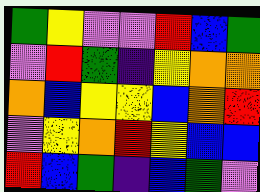[["green", "yellow", "violet", "violet", "red", "blue", "green"], ["violet", "red", "green", "indigo", "yellow", "orange", "orange"], ["orange", "blue", "yellow", "yellow", "blue", "orange", "red"], ["violet", "yellow", "orange", "red", "yellow", "blue", "blue"], ["red", "blue", "green", "indigo", "blue", "green", "violet"]]